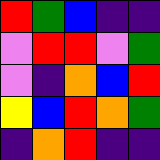[["red", "green", "blue", "indigo", "indigo"], ["violet", "red", "red", "violet", "green"], ["violet", "indigo", "orange", "blue", "red"], ["yellow", "blue", "red", "orange", "green"], ["indigo", "orange", "red", "indigo", "indigo"]]